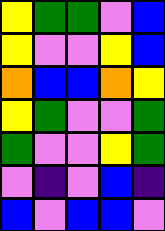[["yellow", "green", "green", "violet", "blue"], ["yellow", "violet", "violet", "yellow", "blue"], ["orange", "blue", "blue", "orange", "yellow"], ["yellow", "green", "violet", "violet", "green"], ["green", "violet", "violet", "yellow", "green"], ["violet", "indigo", "violet", "blue", "indigo"], ["blue", "violet", "blue", "blue", "violet"]]